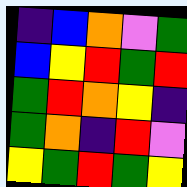[["indigo", "blue", "orange", "violet", "green"], ["blue", "yellow", "red", "green", "red"], ["green", "red", "orange", "yellow", "indigo"], ["green", "orange", "indigo", "red", "violet"], ["yellow", "green", "red", "green", "yellow"]]